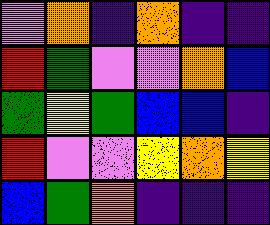[["violet", "orange", "indigo", "orange", "indigo", "indigo"], ["red", "green", "violet", "violet", "orange", "blue"], ["green", "yellow", "green", "blue", "blue", "indigo"], ["red", "violet", "violet", "yellow", "orange", "yellow"], ["blue", "green", "orange", "indigo", "indigo", "indigo"]]